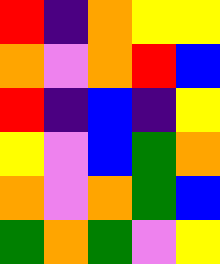[["red", "indigo", "orange", "yellow", "yellow"], ["orange", "violet", "orange", "red", "blue"], ["red", "indigo", "blue", "indigo", "yellow"], ["yellow", "violet", "blue", "green", "orange"], ["orange", "violet", "orange", "green", "blue"], ["green", "orange", "green", "violet", "yellow"]]